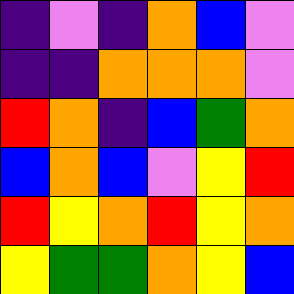[["indigo", "violet", "indigo", "orange", "blue", "violet"], ["indigo", "indigo", "orange", "orange", "orange", "violet"], ["red", "orange", "indigo", "blue", "green", "orange"], ["blue", "orange", "blue", "violet", "yellow", "red"], ["red", "yellow", "orange", "red", "yellow", "orange"], ["yellow", "green", "green", "orange", "yellow", "blue"]]